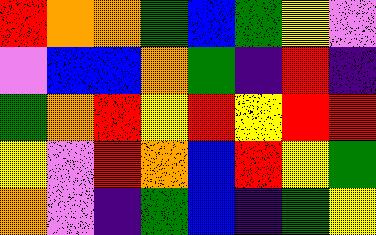[["red", "orange", "orange", "green", "blue", "green", "yellow", "violet"], ["violet", "blue", "blue", "orange", "green", "indigo", "red", "indigo"], ["green", "orange", "red", "yellow", "red", "yellow", "red", "red"], ["yellow", "violet", "red", "orange", "blue", "red", "yellow", "green"], ["orange", "violet", "indigo", "green", "blue", "indigo", "green", "yellow"]]